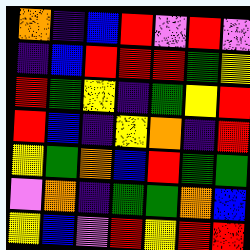[["orange", "indigo", "blue", "red", "violet", "red", "violet"], ["indigo", "blue", "red", "red", "red", "green", "yellow"], ["red", "green", "yellow", "indigo", "green", "yellow", "red"], ["red", "blue", "indigo", "yellow", "orange", "indigo", "red"], ["yellow", "green", "orange", "blue", "red", "green", "green"], ["violet", "orange", "indigo", "green", "green", "orange", "blue"], ["yellow", "blue", "violet", "red", "yellow", "red", "red"]]